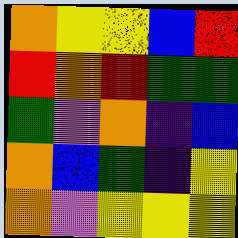[["orange", "yellow", "yellow", "blue", "red"], ["red", "orange", "red", "green", "green"], ["green", "violet", "orange", "indigo", "blue"], ["orange", "blue", "green", "indigo", "yellow"], ["orange", "violet", "yellow", "yellow", "yellow"]]